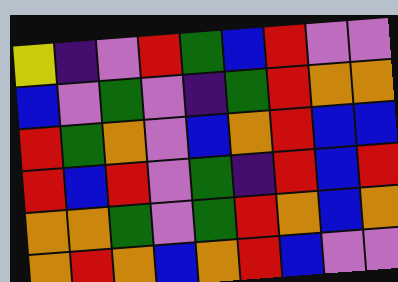[["yellow", "indigo", "violet", "red", "green", "blue", "red", "violet", "violet"], ["blue", "violet", "green", "violet", "indigo", "green", "red", "orange", "orange"], ["red", "green", "orange", "violet", "blue", "orange", "red", "blue", "blue"], ["red", "blue", "red", "violet", "green", "indigo", "red", "blue", "red"], ["orange", "orange", "green", "violet", "green", "red", "orange", "blue", "orange"], ["orange", "red", "orange", "blue", "orange", "red", "blue", "violet", "violet"]]